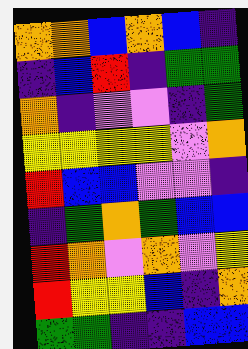[["orange", "orange", "blue", "orange", "blue", "indigo"], ["indigo", "blue", "red", "indigo", "green", "green"], ["orange", "indigo", "violet", "violet", "indigo", "green"], ["yellow", "yellow", "yellow", "yellow", "violet", "orange"], ["red", "blue", "blue", "violet", "violet", "indigo"], ["indigo", "green", "orange", "green", "blue", "blue"], ["red", "orange", "violet", "orange", "violet", "yellow"], ["red", "yellow", "yellow", "blue", "indigo", "orange"], ["green", "green", "indigo", "indigo", "blue", "blue"]]